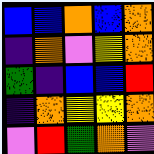[["blue", "blue", "orange", "blue", "orange"], ["indigo", "orange", "violet", "yellow", "orange"], ["green", "indigo", "blue", "blue", "red"], ["indigo", "orange", "yellow", "yellow", "orange"], ["violet", "red", "green", "orange", "violet"]]